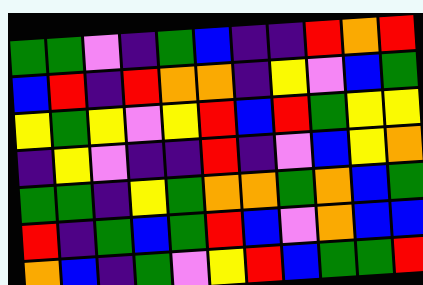[["green", "green", "violet", "indigo", "green", "blue", "indigo", "indigo", "red", "orange", "red"], ["blue", "red", "indigo", "red", "orange", "orange", "indigo", "yellow", "violet", "blue", "green"], ["yellow", "green", "yellow", "violet", "yellow", "red", "blue", "red", "green", "yellow", "yellow"], ["indigo", "yellow", "violet", "indigo", "indigo", "red", "indigo", "violet", "blue", "yellow", "orange"], ["green", "green", "indigo", "yellow", "green", "orange", "orange", "green", "orange", "blue", "green"], ["red", "indigo", "green", "blue", "green", "red", "blue", "violet", "orange", "blue", "blue"], ["orange", "blue", "indigo", "green", "violet", "yellow", "red", "blue", "green", "green", "red"]]